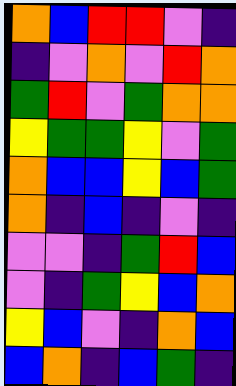[["orange", "blue", "red", "red", "violet", "indigo"], ["indigo", "violet", "orange", "violet", "red", "orange"], ["green", "red", "violet", "green", "orange", "orange"], ["yellow", "green", "green", "yellow", "violet", "green"], ["orange", "blue", "blue", "yellow", "blue", "green"], ["orange", "indigo", "blue", "indigo", "violet", "indigo"], ["violet", "violet", "indigo", "green", "red", "blue"], ["violet", "indigo", "green", "yellow", "blue", "orange"], ["yellow", "blue", "violet", "indigo", "orange", "blue"], ["blue", "orange", "indigo", "blue", "green", "indigo"]]